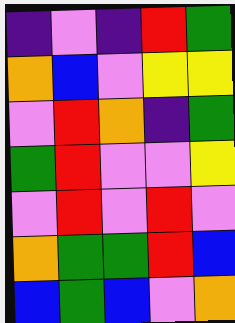[["indigo", "violet", "indigo", "red", "green"], ["orange", "blue", "violet", "yellow", "yellow"], ["violet", "red", "orange", "indigo", "green"], ["green", "red", "violet", "violet", "yellow"], ["violet", "red", "violet", "red", "violet"], ["orange", "green", "green", "red", "blue"], ["blue", "green", "blue", "violet", "orange"]]